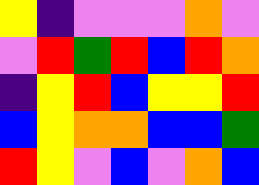[["yellow", "indigo", "violet", "violet", "violet", "orange", "violet"], ["violet", "red", "green", "red", "blue", "red", "orange"], ["indigo", "yellow", "red", "blue", "yellow", "yellow", "red"], ["blue", "yellow", "orange", "orange", "blue", "blue", "green"], ["red", "yellow", "violet", "blue", "violet", "orange", "blue"]]